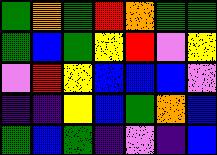[["green", "orange", "green", "red", "orange", "green", "green"], ["green", "blue", "green", "yellow", "red", "violet", "yellow"], ["violet", "red", "yellow", "blue", "blue", "blue", "violet"], ["indigo", "indigo", "yellow", "blue", "green", "orange", "blue"], ["green", "blue", "green", "indigo", "violet", "indigo", "blue"]]